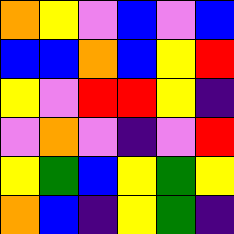[["orange", "yellow", "violet", "blue", "violet", "blue"], ["blue", "blue", "orange", "blue", "yellow", "red"], ["yellow", "violet", "red", "red", "yellow", "indigo"], ["violet", "orange", "violet", "indigo", "violet", "red"], ["yellow", "green", "blue", "yellow", "green", "yellow"], ["orange", "blue", "indigo", "yellow", "green", "indigo"]]